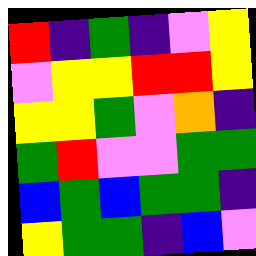[["red", "indigo", "green", "indigo", "violet", "yellow"], ["violet", "yellow", "yellow", "red", "red", "yellow"], ["yellow", "yellow", "green", "violet", "orange", "indigo"], ["green", "red", "violet", "violet", "green", "green"], ["blue", "green", "blue", "green", "green", "indigo"], ["yellow", "green", "green", "indigo", "blue", "violet"]]